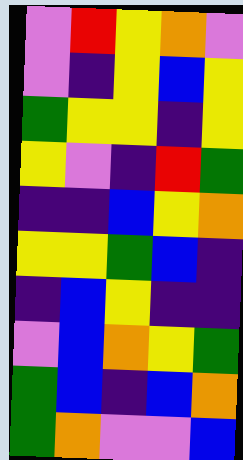[["violet", "red", "yellow", "orange", "violet"], ["violet", "indigo", "yellow", "blue", "yellow"], ["green", "yellow", "yellow", "indigo", "yellow"], ["yellow", "violet", "indigo", "red", "green"], ["indigo", "indigo", "blue", "yellow", "orange"], ["yellow", "yellow", "green", "blue", "indigo"], ["indigo", "blue", "yellow", "indigo", "indigo"], ["violet", "blue", "orange", "yellow", "green"], ["green", "blue", "indigo", "blue", "orange"], ["green", "orange", "violet", "violet", "blue"]]